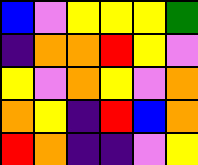[["blue", "violet", "yellow", "yellow", "yellow", "green"], ["indigo", "orange", "orange", "red", "yellow", "violet"], ["yellow", "violet", "orange", "yellow", "violet", "orange"], ["orange", "yellow", "indigo", "red", "blue", "orange"], ["red", "orange", "indigo", "indigo", "violet", "yellow"]]